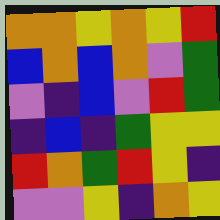[["orange", "orange", "yellow", "orange", "yellow", "red"], ["blue", "orange", "blue", "orange", "violet", "green"], ["violet", "indigo", "blue", "violet", "red", "green"], ["indigo", "blue", "indigo", "green", "yellow", "yellow"], ["red", "orange", "green", "red", "yellow", "indigo"], ["violet", "violet", "yellow", "indigo", "orange", "yellow"]]